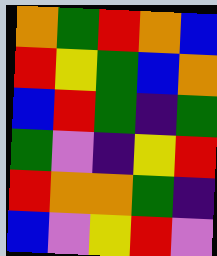[["orange", "green", "red", "orange", "blue"], ["red", "yellow", "green", "blue", "orange"], ["blue", "red", "green", "indigo", "green"], ["green", "violet", "indigo", "yellow", "red"], ["red", "orange", "orange", "green", "indigo"], ["blue", "violet", "yellow", "red", "violet"]]